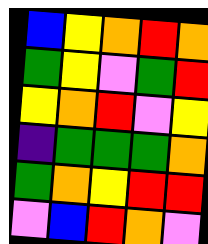[["blue", "yellow", "orange", "red", "orange"], ["green", "yellow", "violet", "green", "red"], ["yellow", "orange", "red", "violet", "yellow"], ["indigo", "green", "green", "green", "orange"], ["green", "orange", "yellow", "red", "red"], ["violet", "blue", "red", "orange", "violet"]]